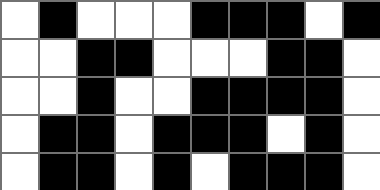[["white", "black", "white", "white", "white", "black", "black", "black", "white", "black"], ["white", "white", "black", "black", "white", "white", "white", "black", "black", "white"], ["white", "white", "black", "white", "white", "black", "black", "black", "black", "white"], ["white", "black", "black", "white", "black", "black", "black", "white", "black", "white"], ["white", "black", "black", "white", "black", "white", "black", "black", "black", "white"]]